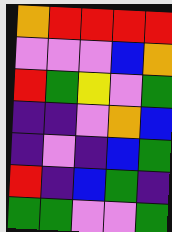[["orange", "red", "red", "red", "red"], ["violet", "violet", "violet", "blue", "orange"], ["red", "green", "yellow", "violet", "green"], ["indigo", "indigo", "violet", "orange", "blue"], ["indigo", "violet", "indigo", "blue", "green"], ["red", "indigo", "blue", "green", "indigo"], ["green", "green", "violet", "violet", "green"]]